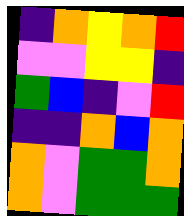[["indigo", "orange", "yellow", "orange", "red"], ["violet", "violet", "yellow", "yellow", "indigo"], ["green", "blue", "indigo", "violet", "red"], ["indigo", "indigo", "orange", "blue", "orange"], ["orange", "violet", "green", "green", "orange"], ["orange", "violet", "green", "green", "green"]]